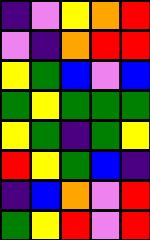[["indigo", "violet", "yellow", "orange", "red"], ["violet", "indigo", "orange", "red", "red"], ["yellow", "green", "blue", "violet", "blue"], ["green", "yellow", "green", "green", "green"], ["yellow", "green", "indigo", "green", "yellow"], ["red", "yellow", "green", "blue", "indigo"], ["indigo", "blue", "orange", "violet", "red"], ["green", "yellow", "red", "violet", "red"]]